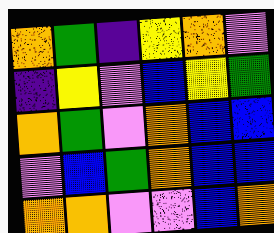[["orange", "green", "indigo", "yellow", "orange", "violet"], ["indigo", "yellow", "violet", "blue", "yellow", "green"], ["orange", "green", "violet", "orange", "blue", "blue"], ["violet", "blue", "green", "orange", "blue", "blue"], ["orange", "orange", "violet", "violet", "blue", "orange"]]